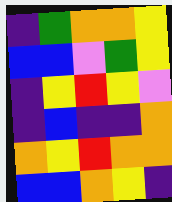[["indigo", "green", "orange", "orange", "yellow"], ["blue", "blue", "violet", "green", "yellow"], ["indigo", "yellow", "red", "yellow", "violet"], ["indigo", "blue", "indigo", "indigo", "orange"], ["orange", "yellow", "red", "orange", "orange"], ["blue", "blue", "orange", "yellow", "indigo"]]